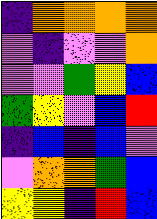[["indigo", "orange", "orange", "orange", "orange"], ["violet", "indigo", "violet", "violet", "orange"], ["violet", "violet", "green", "yellow", "blue"], ["green", "yellow", "violet", "blue", "red"], ["indigo", "blue", "indigo", "blue", "violet"], ["violet", "orange", "orange", "green", "blue"], ["yellow", "yellow", "indigo", "red", "blue"]]